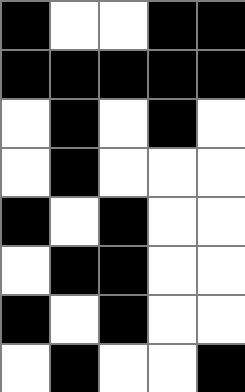[["black", "white", "white", "black", "black"], ["black", "black", "black", "black", "black"], ["white", "black", "white", "black", "white"], ["white", "black", "white", "white", "white"], ["black", "white", "black", "white", "white"], ["white", "black", "black", "white", "white"], ["black", "white", "black", "white", "white"], ["white", "black", "white", "white", "black"]]